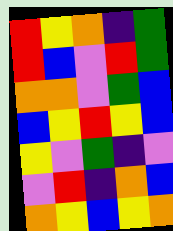[["red", "yellow", "orange", "indigo", "green"], ["red", "blue", "violet", "red", "green"], ["orange", "orange", "violet", "green", "blue"], ["blue", "yellow", "red", "yellow", "blue"], ["yellow", "violet", "green", "indigo", "violet"], ["violet", "red", "indigo", "orange", "blue"], ["orange", "yellow", "blue", "yellow", "orange"]]